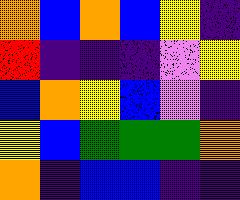[["orange", "blue", "orange", "blue", "yellow", "indigo"], ["red", "indigo", "indigo", "indigo", "violet", "yellow"], ["blue", "orange", "yellow", "blue", "violet", "indigo"], ["yellow", "blue", "green", "green", "green", "orange"], ["orange", "indigo", "blue", "blue", "indigo", "indigo"]]